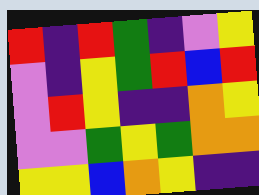[["red", "indigo", "red", "green", "indigo", "violet", "yellow"], ["violet", "indigo", "yellow", "green", "red", "blue", "red"], ["violet", "red", "yellow", "indigo", "indigo", "orange", "yellow"], ["violet", "violet", "green", "yellow", "green", "orange", "orange"], ["yellow", "yellow", "blue", "orange", "yellow", "indigo", "indigo"]]